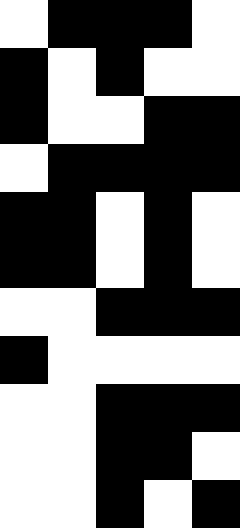[["white", "black", "black", "black", "white"], ["black", "white", "black", "white", "white"], ["black", "white", "white", "black", "black"], ["white", "black", "black", "black", "black"], ["black", "black", "white", "black", "white"], ["black", "black", "white", "black", "white"], ["white", "white", "black", "black", "black"], ["black", "white", "white", "white", "white"], ["white", "white", "black", "black", "black"], ["white", "white", "black", "black", "white"], ["white", "white", "black", "white", "black"]]